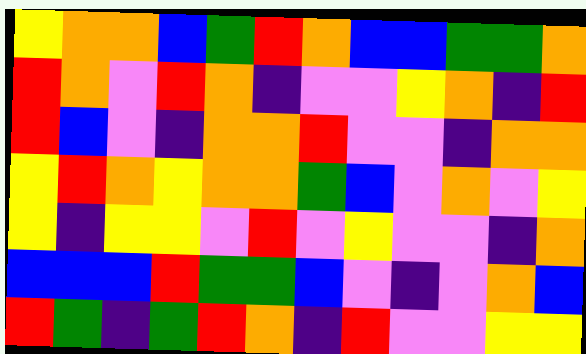[["yellow", "orange", "orange", "blue", "green", "red", "orange", "blue", "blue", "green", "green", "orange"], ["red", "orange", "violet", "red", "orange", "indigo", "violet", "violet", "yellow", "orange", "indigo", "red"], ["red", "blue", "violet", "indigo", "orange", "orange", "red", "violet", "violet", "indigo", "orange", "orange"], ["yellow", "red", "orange", "yellow", "orange", "orange", "green", "blue", "violet", "orange", "violet", "yellow"], ["yellow", "indigo", "yellow", "yellow", "violet", "red", "violet", "yellow", "violet", "violet", "indigo", "orange"], ["blue", "blue", "blue", "red", "green", "green", "blue", "violet", "indigo", "violet", "orange", "blue"], ["red", "green", "indigo", "green", "red", "orange", "indigo", "red", "violet", "violet", "yellow", "yellow"]]